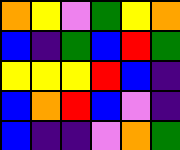[["orange", "yellow", "violet", "green", "yellow", "orange"], ["blue", "indigo", "green", "blue", "red", "green"], ["yellow", "yellow", "yellow", "red", "blue", "indigo"], ["blue", "orange", "red", "blue", "violet", "indigo"], ["blue", "indigo", "indigo", "violet", "orange", "green"]]